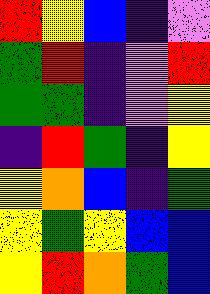[["red", "yellow", "blue", "indigo", "violet"], ["green", "red", "indigo", "violet", "red"], ["green", "green", "indigo", "violet", "yellow"], ["indigo", "red", "green", "indigo", "yellow"], ["yellow", "orange", "blue", "indigo", "green"], ["yellow", "green", "yellow", "blue", "blue"], ["yellow", "red", "orange", "green", "blue"]]